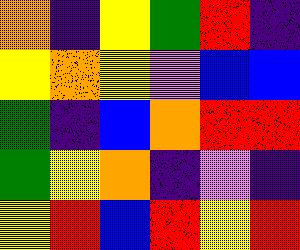[["orange", "indigo", "yellow", "green", "red", "indigo"], ["yellow", "orange", "yellow", "violet", "blue", "blue"], ["green", "indigo", "blue", "orange", "red", "red"], ["green", "yellow", "orange", "indigo", "violet", "indigo"], ["yellow", "red", "blue", "red", "yellow", "red"]]